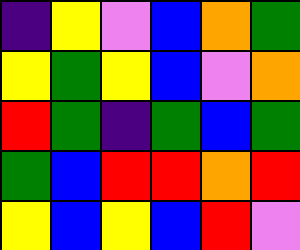[["indigo", "yellow", "violet", "blue", "orange", "green"], ["yellow", "green", "yellow", "blue", "violet", "orange"], ["red", "green", "indigo", "green", "blue", "green"], ["green", "blue", "red", "red", "orange", "red"], ["yellow", "blue", "yellow", "blue", "red", "violet"]]